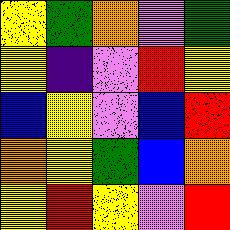[["yellow", "green", "orange", "violet", "green"], ["yellow", "indigo", "violet", "red", "yellow"], ["blue", "yellow", "violet", "blue", "red"], ["orange", "yellow", "green", "blue", "orange"], ["yellow", "red", "yellow", "violet", "red"]]